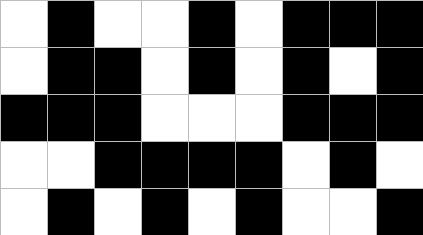[["white", "black", "white", "white", "black", "white", "black", "black", "black"], ["white", "black", "black", "white", "black", "white", "black", "white", "black"], ["black", "black", "black", "white", "white", "white", "black", "black", "black"], ["white", "white", "black", "black", "black", "black", "white", "black", "white"], ["white", "black", "white", "black", "white", "black", "white", "white", "black"]]